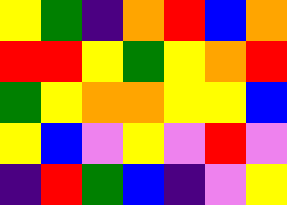[["yellow", "green", "indigo", "orange", "red", "blue", "orange"], ["red", "red", "yellow", "green", "yellow", "orange", "red"], ["green", "yellow", "orange", "orange", "yellow", "yellow", "blue"], ["yellow", "blue", "violet", "yellow", "violet", "red", "violet"], ["indigo", "red", "green", "blue", "indigo", "violet", "yellow"]]